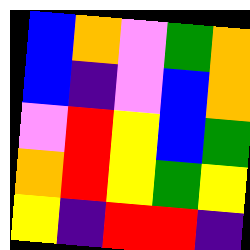[["blue", "orange", "violet", "green", "orange"], ["blue", "indigo", "violet", "blue", "orange"], ["violet", "red", "yellow", "blue", "green"], ["orange", "red", "yellow", "green", "yellow"], ["yellow", "indigo", "red", "red", "indigo"]]